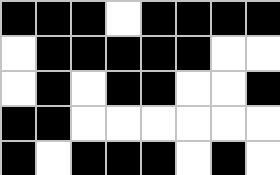[["black", "black", "black", "white", "black", "black", "black", "black"], ["white", "black", "black", "black", "black", "black", "white", "white"], ["white", "black", "white", "black", "black", "white", "white", "black"], ["black", "black", "white", "white", "white", "white", "white", "white"], ["black", "white", "black", "black", "black", "white", "black", "white"]]